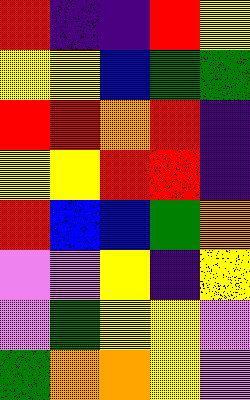[["red", "indigo", "indigo", "red", "yellow"], ["yellow", "yellow", "blue", "green", "green"], ["red", "red", "orange", "red", "indigo"], ["yellow", "yellow", "red", "red", "indigo"], ["red", "blue", "blue", "green", "orange"], ["violet", "violet", "yellow", "indigo", "yellow"], ["violet", "green", "yellow", "yellow", "violet"], ["green", "orange", "orange", "yellow", "violet"]]